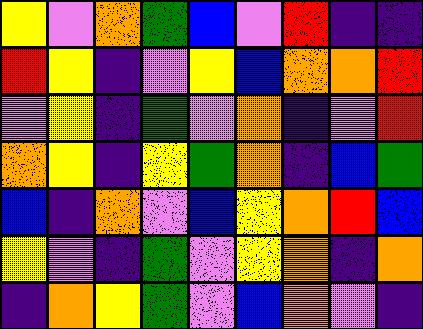[["yellow", "violet", "orange", "green", "blue", "violet", "red", "indigo", "indigo"], ["red", "yellow", "indigo", "violet", "yellow", "blue", "orange", "orange", "red"], ["violet", "yellow", "indigo", "green", "violet", "orange", "indigo", "violet", "red"], ["orange", "yellow", "indigo", "yellow", "green", "orange", "indigo", "blue", "green"], ["blue", "indigo", "orange", "violet", "blue", "yellow", "orange", "red", "blue"], ["yellow", "violet", "indigo", "green", "violet", "yellow", "orange", "indigo", "orange"], ["indigo", "orange", "yellow", "green", "violet", "blue", "orange", "violet", "indigo"]]